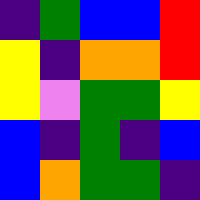[["indigo", "green", "blue", "blue", "red"], ["yellow", "indigo", "orange", "orange", "red"], ["yellow", "violet", "green", "green", "yellow"], ["blue", "indigo", "green", "indigo", "blue"], ["blue", "orange", "green", "green", "indigo"]]